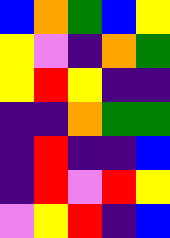[["blue", "orange", "green", "blue", "yellow"], ["yellow", "violet", "indigo", "orange", "green"], ["yellow", "red", "yellow", "indigo", "indigo"], ["indigo", "indigo", "orange", "green", "green"], ["indigo", "red", "indigo", "indigo", "blue"], ["indigo", "red", "violet", "red", "yellow"], ["violet", "yellow", "red", "indigo", "blue"]]